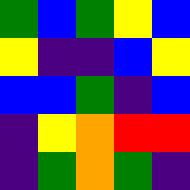[["green", "blue", "green", "yellow", "blue"], ["yellow", "indigo", "indigo", "blue", "yellow"], ["blue", "blue", "green", "indigo", "blue"], ["indigo", "yellow", "orange", "red", "red"], ["indigo", "green", "orange", "green", "indigo"]]